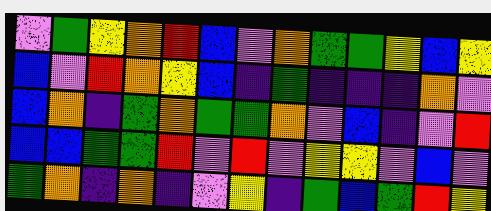[["violet", "green", "yellow", "orange", "red", "blue", "violet", "orange", "green", "green", "yellow", "blue", "yellow"], ["blue", "violet", "red", "orange", "yellow", "blue", "indigo", "green", "indigo", "indigo", "indigo", "orange", "violet"], ["blue", "orange", "indigo", "green", "orange", "green", "green", "orange", "violet", "blue", "indigo", "violet", "red"], ["blue", "blue", "green", "green", "red", "violet", "red", "violet", "yellow", "yellow", "violet", "blue", "violet"], ["green", "orange", "indigo", "orange", "indigo", "violet", "yellow", "indigo", "green", "blue", "green", "red", "yellow"]]